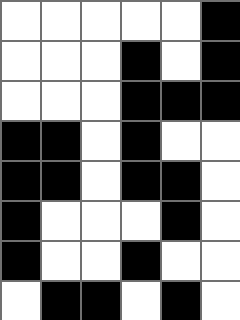[["white", "white", "white", "white", "white", "black"], ["white", "white", "white", "black", "white", "black"], ["white", "white", "white", "black", "black", "black"], ["black", "black", "white", "black", "white", "white"], ["black", "black", "white", "black", "black", "white"], ["black", "white", "white", "white", "black", "white"], ["black", "white", "white", "black", "white", "white"], ["white", "black", "black", "white", "black", "white"]]